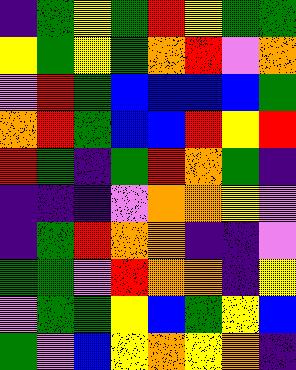[["indigo", "green", "yellow", "green", "red", "yellow", "green", "green"], ["yellow", "green", "yellow", "green", "orange", "red", "violet", "orange"], ["violet", "red", "green", "blue", "blue", "blue", "blue", "green"], ["orange", "red", "green", "blue", "blue", "red", "yellow", "red"], ["red", "green", "indigo", "green", "red", "orange", "green", "indigo"], ["indigo", "indigo", "indigo", "violet", "orange", "orange", "yellow", "violet"], ["indigo", "green", "red", "orange", "orange", "indigo", "indigo", "violet"], ["green", "green", "violet", "red", "orange", "orange", "indigo", "yellow"], ["violet", "green", "green", "yellow", "blue", "green", "yellow", "blue"], ["green", "violet", "blue", "yellow", "orange", "yellow", "orange", "indigo"]]